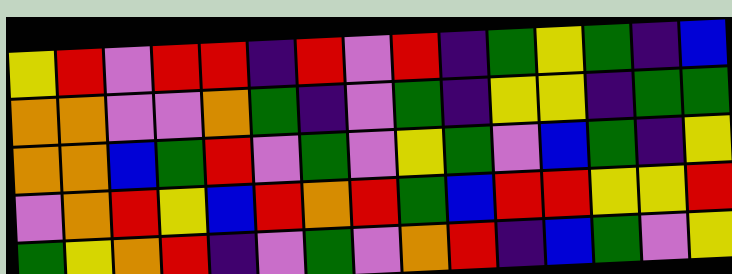[["yellow", "red", "violet", "red", "red", "indigo", "red", "violet", "red", "indigo", "green", "yellow", "green", "indigo", "blue"], ["orange", "orange", "violet", "violet", "orange", "green", "indigo", "violet", "green", "indigo", "yellow", "yellow", "indigo", "green", "green"], ["orange", "orange", "blue", "green", "red", "violet", "green", "violet", "yellow", "green", "violet", "blue", "green", "indigo", "yellow"], ["violet", "orange", "red", "yellow", "blue", "red", "orange", "red", "green", "blue", "red", "red", "yellow", "yellow", "red"], ["green", "yellow", "orange", "red", "indigo", "violet", "green", "violet", "orange", "red", "indigo", "blue", "green", "violet", "yellow"]]